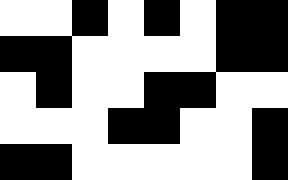[["white", "white", "black", "white", "black", "white", "black", "black"], ["black", "black", "white", "white", "white", "white", "black", "black"], ["white", "black", "white", "white", "black", "black", "white", "white"], ["white", "white", "white", "black", "black", "white", "white", "black"], ["black", "black", "white", "white", "white", "white", "white", "black"]]